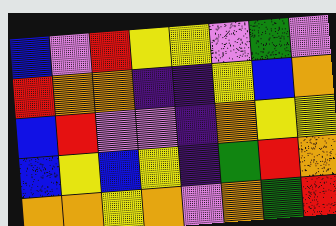[["blue", "violet", "red", "yellow", "yellow", "violet", "green", "violet"], ["red", "orange", "orange", "indigo", "indigo", "yellow", "blue", "orange"], ["blue", "red", "violet", "violet", "indigo", "orange", "yellow", "yellow"], ["blue", "yellow", "blue", "yellow", "indigo", "green", "red", "orange"], ["orange", "orange", "yellow", "orange", "violet", "orange", "green", "red"]]